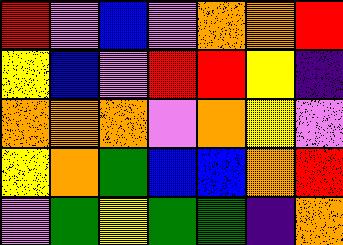[["red", "violet", "blue", "violet", "orange", "orange", "red"], ["yellow", "blue", "violet", "red", "red", "yellow", "indigo"], ["orange", "orange", "orange", "violet", "orange", "yellow", "violet"], ["yellow", "orange", "green", "blue", "blue", "orange", "red"], ["violet", "green", "yellow", "green", "green", "indigo", "orange"]]